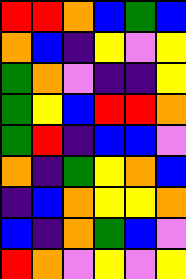[["red", "red", "orange", "blue", "green", "blue"], ["orange", "blue", "indigo", "yellow", "violet", "yellow"], ["green", "orange", "violet", "indigo", "indigo", "yellow"], ["green", "yellow", "blue", "red", "red", "orange"], ["green", "red", "indigo", "blue", "blue", "violet"], ["orange", "indigo", "green", "yellow", "orange", "blue"], ["indigo", "blue", "orange", "yellow", "yellow", "orange"], ["blue", "indigo", "orange", "green", "blue", "violet"], ["red", "orange", "violet", "yellow", "violet", "yellow"]]